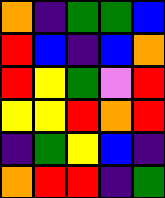[["orange", "indigo", "green", "green", "blue"], ["red", "blue", "indigo", "blue", "orange"], ["red", "yellow", "green", "violet", "red"], ["yellow", "yellow", "red", "orange", "red"], ["indigo", "green", "yellow", "blue", "indigo"], ["orange", "red", "red", "indigo", "green"]]